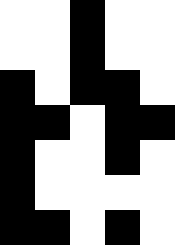[["white", "white", "black", "white", "white"], ["white", "white", "black", "white", "white"], ["black", "white", "black", "black", "white"], ["black", "black", "white", "black", "black"], ["black", "white", "white", "black", "white"], ["black", "white", "white", "white", "white"], ["black", "black", "white", "black", "white"]]